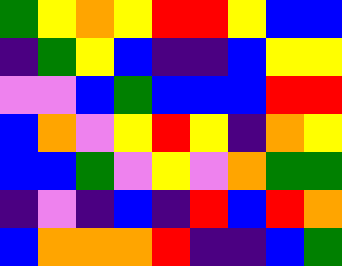[["green", "yellow", "orange", "yellow", "red", "red", "yellow", "blue", "blue"], ["indigo", "green", "yellow", "blue", "indigo", "indigo", "blue", "yellow", "yellow"], ["violet", "violet", "blue", "green", "blue", "blue", "blue", "red", "red"], ["blue", "orange", "violet", "yellow", "red", "yellow", "indigo", "orange", "yellow"], ["blue", "blue", "green", "violet", "yellow", "violet", "orange", "green", "green"], ["indigo", "violet", "indigo", "blue", "indigo", "red", "blue", "red", "orange"], ["blue", "orange", "orange", "orange", "red", "indigo", "indigo", "blue", "green"]]